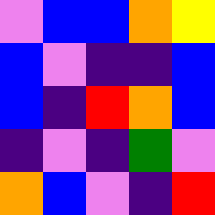[["violet", "blue", "blue", "orange", "yellow"], ["blue", "violet", "indigo", "indigo", "blue"], ["blue", "indigo", "red", "orange", "blue"], ["indigo", "violet", "indigo", "green", "violet"], ["orange", "blue", "violet", "indigo", "red"]]